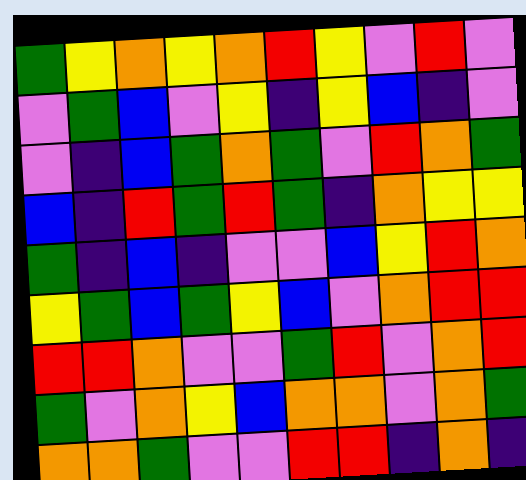[["green", "yellow", "orange", "yellow", "orange", "red", "yellow", "violet", "red", "violet"], ["violet", "green", "blue", "violet", "yellow", "indigo", "yellow", "blue", "indigo", "violet"], ["violet", "indigo", "blue", "green", "orange", "green", "violet", "red", "orange", "green"], ["blue", "indigo", "red", "green", "red", "green", "indigo", "orange", "yellow", "yellow"], ["green", "indigo", "blue", "indigo", "violet", "violet", "blue", "yellow", "red", "orange"], ["yellow", "green", "blue", "green", "yellow", "blue", "violet", "orange", "red", "red"], ["red", "red", "orange", "violet", "violet", "green", "red", "violet", "orange", "red"], ["green", "violet", "orange", "yellow", "blue", "orange", "orange", "violet", "orange", "green"], ["orange", "orange", "green", "violet", "violet", "red", "red", "indigo", "orange", "indigo"]]